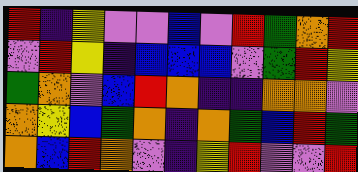[["red", "indigo", "yellow", "violet", "violet", "blue", "violet", "red", "green", "orange", "red"], ["violet", "red", "yellow", "indigo", "blue", "blue", "blue", "violet", "green", "red", "yellow"], ["green", "orange", "violet", "blue", "red", "orange", "indigo", "indigo", "orange", "orange", "violet"], ["orange", "yellow", "blue", "green", "orange", "indigo", "orange", "green", "blue", "red", "green"], ["orange", "blue", "red", "orange", "violet", "indigo", "yellow", "red", "violet", "violet", "red"]]